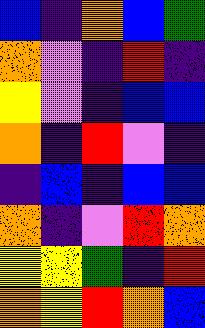[["blue", "indigo", "orange", "blue", "green"], ["orange", "violet", "indigo", "red", "indigo"], ["yellow", "violet", "indigo", "blue", "blue"], ["orange", "indigo", "red", "violet", "indigo"], ["indigo", "blue", "indigo", "blue", "blue"], ["orange", "indigo", "violet", "red", "orange"], ["yellow", "yellow", "green", "indigo", "red"], ["orange", "yellow", "red", "orange", "blue"]]